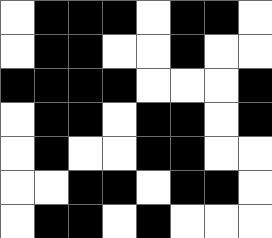[["white", "black", "black", "black", "white", "black", "black", "white"], ["white", "black", "black", "white", "white", "black", "white", "white"], ["black", "black", "black", "black", "white", "white", "white", "black"], ["white", "black", "black", "white", "black", "black", "white", "black"], ["white", "black", "white", "white", "black", "black", "white", "white"], ["white", "white", "black", "black", "white", "black", "black", "white"], ["white", "black", "black", "white", "black", "white", "white", "white"]]